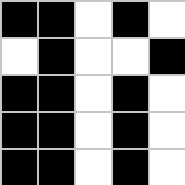[["black", "black", "white", "black", "white"], ["white", "black", "white", "white", "black"], ["black", "black", "white", "black", "white"], ["black", "black", "white", "black", "white"], ["black", "black", "white", "black", "white"]]